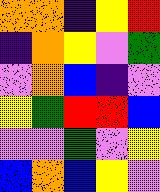[["orange", "orange", "indigo", "yellow", "red"], ["indigo", "orange", "yellow", "violet", "green"], ["violet", "orange", "blue", "indigo", "violet"], ["yellow", "green", "red", "red", "blue"], ["violet", "violet", "green", "violet", "yellow"], ["blue", "orange", "blue", "yellow", "violet"]]